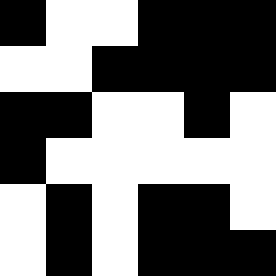[["black", "white", "white", "black", "black", "black"], ["white", "white", "black", "black", "black", "black"], ["black", "black", "white", "white", "black", "white"], ["black", "white", "white", "white", "white", "white"], ["white", "black", "white", "black", "black", "white"], ["white", "black", "white", "black", "black", "black"]]